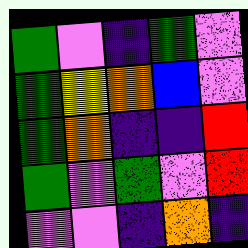[["green", "violet", "indigo", "green", "violet"], ["green", "yellow", "orange", "blue", "violet"], ["green", "orange", "indigo", "indigo", "red"], ["green", "violet", "green", "violet", "red"], ["violet", "violet", "indigo", "orange", "indigo"]]